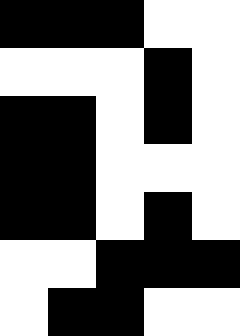[["black", "black", "black", "white", "white"], ["white", "white", "white", "black", "white"], ["black", "black", "white", "black", "white"], ["black", "black", "white", "white", "white"], ["black", "black", "white", "black", "white"], ["white", "white", "black", "black", "black"], ["white", "black", "black", "white", "white"]]